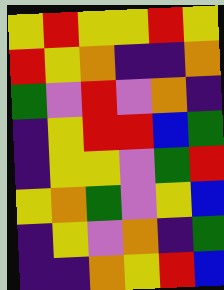[["yellow", "red", "yellow", "yellow", "red", "yellow"], ["red", "yellow", "orange", "indigo", "indigo", "orange"], ["green", "violet", "red", "violet", "orange", "indigo"], ["indigo", "yellow", "red", "red", "blue", "green"], ["indigo", "yellow", "yellow", "violet", "green", "red"], ["yellow", "orange", "green", "violet", "yellow", "blue"], ["indigo", "yellow", "violet", "orange", "indigo", "green"], ["indigo", "indigo", "orange", "yellow", "red", "blue"]]